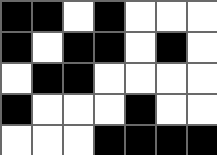[["black", "black", "white", "black", "white", "white", "white"], ["black", "white", "black", "black", "white", "black", "white"], ["white", "black", "black", "white", "white", "white", "white"], ["black", "white", "white", "white", "black", "white", "white"], ["white", "white", "white", "black", "black", "black", "black"]]